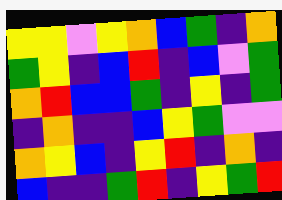[["yellow", "yellow", "violet", "yellow", "orange", "blue", "green", "indigo", "orange"], ["green", "yellow", "indigo", "blue", "red", "indigo", "blue", "violet", "green"], ["orange", "red", "blue", "blue", "green", "indigo", "yellow", "indigo", "green"], ["indigo", "orange", "indigo", "indigo", "blue", "yellow", "green", "violet", "violet"], ["orange", "yellow", "blue", "indigo", "yellow", "red", "indigo", "orange", "indigo"], ["blue", "indigo", "indigo", "green", "red", "indigo", "yellow", "green", "red"]]